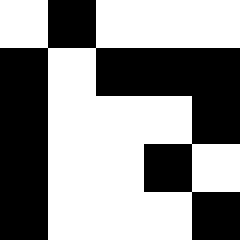[["white", "black", "white", "white", "white"], ["black", "white", "black", "black", "black"], ["black", "white", "white", "white", "black"], ["black", "white", "white", "black", "white"], ["black", "white", "white", "white", "black"]]